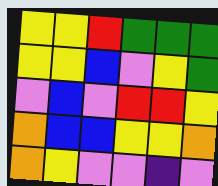[["yellow", "yellow", "red", "green", "green", "green"], ["yellow", "yellow", "blue", "violet", "yellow", "green"], ["violet", "blue", "violet", "red", "red", "yellow"], ["orange", "blue", "blue", "yellow", "yellow", "orange"], ["orange", "yellow", "violet", "violet", "indigo", "violet"]]